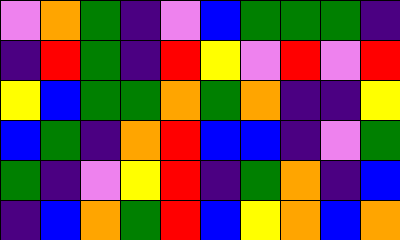[["violet", "orange", "green", "indigo", "violet", "blue", "green", "green", "green", "indigo"], ["indigo", "red", "green", "indigo", "red", "yellow", "violet", "red", "violet", "red"], ["yellow", "blue", "green", "green", "orange", "green", "orange", "indigo", "indigo", "yellow"], ["blue", "green", "indigo", "orange", "red", "blue", "blue", "indigo", "violet", "green"], ["green", "indigo", "violet", "yellow", "red", "indigo", "green", "orange", "indigo", "blue"], ["indigo", "blue", "orange", "green", "red", "blue", "yellow", "orange", "blue", "orange"]]